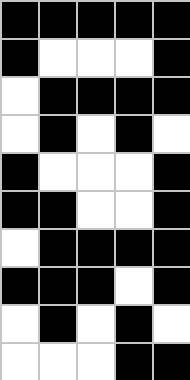[["black", "black", "black", "black", "black"], ["black", "white", "white", "white", "black"], ["white", "black", "black", "black", "black"], ["white", "black", "white", "black", "white"], ["black", "white", "white", "white", "black"], ["black", "black", "white", "white", "black"], ["white", "black", "black", "black", "black"], ["black", "black", "black", "white", "black"], ["white", "black", "white", "black", "white"], ["white", "white", "white", "black", "black"]]